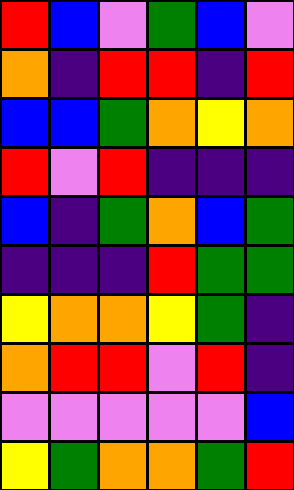[["red", "blue", "violet", "green", "blue", "violet"], ["orange", "indigo", "red", "red", "indigo", "red"], ["blue", "blue", "green", "orange", "yellow", "orange"], ["red", "violet", "red", "indigo", "indigo", "indigo"], ["blue", "indigo", "green", "orange", "blue", "green"], ["indigo", "indigo", "indigo", "red", "green", "green"], ["yellow", "orange", "orange", "yellow", "green", "indigo"], ["orange", "red", "red", "violet", "red", "indigo"], ["violet", "violet", "violet", "violet", "violet", "blue"], ["yellow", "green", "orange", "orange", "green", "red"]]